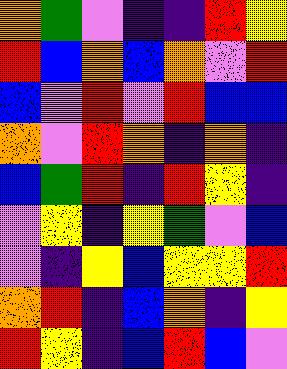[["orange", "green", "violet", "indigo", "indigo", "red", "yellow"], ["red", "blue", "orange", "blue", "orange", "violet", "red"], ["blue", "violet", "red", "violet", "red", "blue", "blue"], ["orange", "violet", "red", "orange", "indigo", "orange", "indigo"], ["blue", "green", "red", "indigo", "red", "yellow", "indigo"], ["violet", "yellow", "indigo", "yellow", "green", "violet", "blue"], ["violet", "indigo", "yellow", "blue", "yellow", "yellow", "red"], ["orange", "red", "indigo", "blue", "orange", "indigo", "yellow"], ["red", "yellow", "indigo", "blue", "red", "blue", "violet"]]